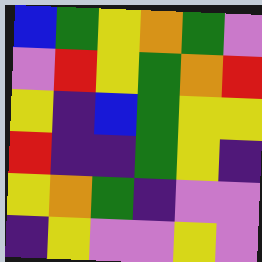[["blue", "green", "yellow", "orange", "green", "violet"], ["violet", "red", "yellow", "green", "orange", "red"], ["yellow", "indigo", "blue", "green", "yellow", "yellow"], ["red", "indigo", "indigo", "green", "yellow", "indigo"], ["yellow", "orange", "green", "indigo", "violet", "violet"], ["indigo", "yellow", "violet", "violet", "yellow", "violet"]]